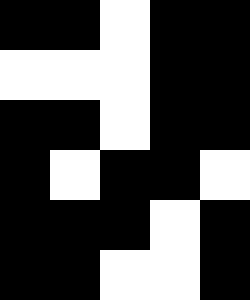[["black", "black", "white", "black", "black"], ["white", "white", "white", "black", "black"], ["black", "black", "white", "black", "black"], ["black", "white", "black", "black", "white"], ["black", "black", "black", "white", "black"], ["black", "black", "white", "white", "black"]]